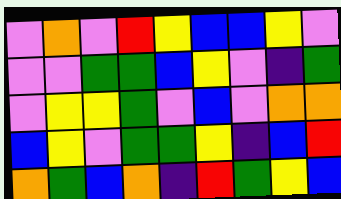[["violet", "orange", "violet", "red", "yellow", "blue", "blue", "yellow", "violet"], ["violet", "violet", "green", "green", "blue", "yellow", "violet", "indigo", "green"], ["violet", "yellow", "yellow", "green", "violet", "blue", "violet", "orange", "orange"], ["blue", "yellow", "violet", "green", "green", "yellow", "indigo", "blue", "red"], ["orange", "green", "blue", "orange", "indigo", "red", "green", "yellow", "blue"]]